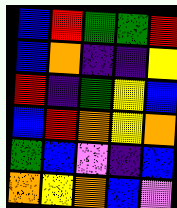[["blue", "red", "green", "green", "red"], ["blue", "orange", "indigo", "indigo", "yellow"], ["red", "indigo", "green", "yellow", "blue"], ["blue", "red", "orange", "yellow", "orange"], ["green", "blue", "violet", "indigo", "blue"], ["orange", "yellow", "orange", "blue", "violet"]]